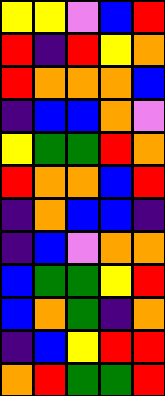[["yellow", "yellow", "violet", "blue", "red"], ["red", "indigo", "red", "yellow", "orange"], ["red", "orange", "orange", "orange", "blue"], ["indigo", "blue", "blue", "orange", "violet"], ["yellow", "green", "green", "red", "orange"], ["red", "orange", "orange", "blue", "red"], ["indigo", "orange", "blue", "blue", "indigo"], ["indigo", "blue", "violet", "orange", "orange"], ["blue", "green", "green", "yellow", "red"], ["blue", "orange", "green", "indigo", "orange"], ["indigo", "blue", "yellow", "red", "red"], ["orange", "red", "green", "green", "red"]]